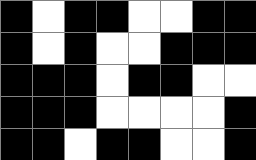[["black", "white", "black", "black", "white", "white", "black", "black"], ["black", "white", "black", "white", "white", "black", "black", "black"], ["black", "black", "black", "white", "black", "black", "white", "white"], ["black", "black", "black", "white", "white", "white", "white", "black"], ["black", "black", "white", "black", "black", "white", "white", "black"]]